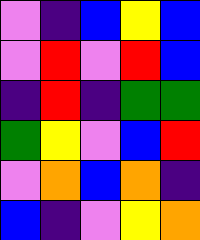[["violet", "indigo", "blue", "yellow", "blue"], ["violet", "red", "violet", "red", "blue"], ["indigo", "red", "indigo", "green", "green"], ["green", "yellow", "violet", "blue", "red"], ["violet", "orange", "blue", "orange", "indigo"], ["blue", "indigo", "violet", "yellow", "orange"]]